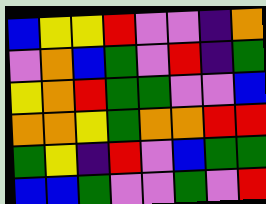[["blue", "yellow", "yellow", "red", "violet", "violet", "indigo", "orange"], ["violet", "orange", "blue", "green", "violet", "red", "indigo", "green"], ["yellow", "orange", "red", "green", "green", "violet", "violet", "blue"], ["orange", "orange", "yellow", "green", "orange", "orange", "red", "red"], ["green", "yellow", "indigo", "red", "violet", "blue", "green", "green"], ["blue", "blue", "green", "violet", "violet", "green", "violet", "red"]]